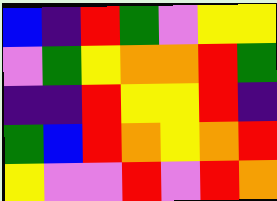[["blue", "indigo", "red", "green", "violet", "yellow", "yellow"], ["violet", "green", "yellow", "orange", "orange", "red", "green"], ["indigo", "indigo", "red", "yellow", "yellow", "red", "indigo"], ["green", "blue", "red", "orange", "yellow", "orange", "red"], ["yellow", "violet", "violet", "red", "violet", "red", "orange"]]